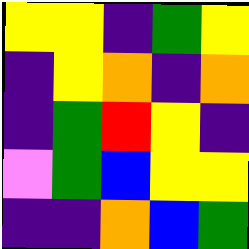[["yellow", "yellow", "indigo", "green", "yellow"], ["indigo", "yellow", "orange", "indigo", "orange"], ["indigo", "green", "red", "yellow", "indigo"], ["violet", "green", "blue", "yellow", "yellow"], ["indigo", "indigo", "orange", "blue", "green"]]